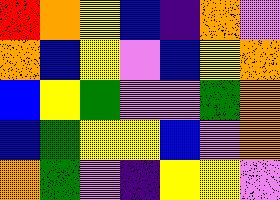[["red", "orange", "yellow", "blue", "indigo", "orange", "violet"], ["orange", "blue", "yellow", "violet", "blue", "yellow", "orange"], ["blue", "yellow", "green", "violet", "violet", "green", "orange"], ["blue", "green", "yellow", "yellow", "blue", "violet", "orange"], ["orange", "green", "violet", "indigo", "yellow", "yellow", "violet"]]